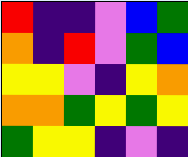[["red", "indigo", "indigo", "violet", "blue", "green"], ["orange", "indigo", "red", "violet", "green", "blue"], ["yellow", "yellow", "violet", "indigo", "yellow", "orange"], ["orange", "orange", "green", "yellow", "green", "yellow"], ["green", "yellow", "yellow", "indigo", "violet", "indigo"]]